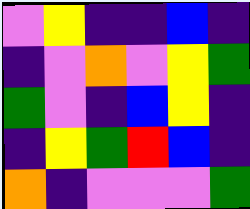[["violet", "yellow", "indigo", "indigo", "blue", "indigo"], ["indigo", "violet", "orange", "violet", "yellow", "green"], ["green", "violet", "indigo", "blue", "yellow", "indigo"], ["indigo", "yellow", "green", "red", "blue", "indigo"], ["orange", "indigo", "violet", "violet", "violet", "green"]]